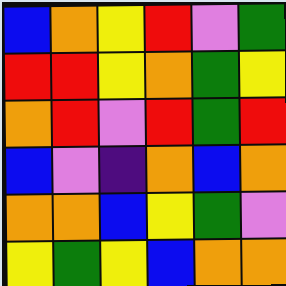[["blue", "orange", "yellow", "red", "violet", "green"], ["red", "red", "yellow", "orange", "green", "yellow"], ["orange", "red", "violet", "red", "green", "red"], ["blue", "violet", "indigo", "orange", "blue", "orange"], ["orange", "orange", "blue", "yellow", "green", "violet"], ["yellow", "green", "yellow", "blue", "orange", "orange"]]